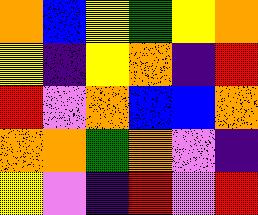[["orange", "blue", "yellow", "green", "yellow", "orange"], ["yellow", "indigo", "yellow", "orange", "indigo", "red"], ["red", "violet", "orange", "blue", "blue", "orange"], ["orange", "orange", "green", "orange", "violet", "indigo"], ["yellow", "violet", "indigo", "red", "violet", "red"]]